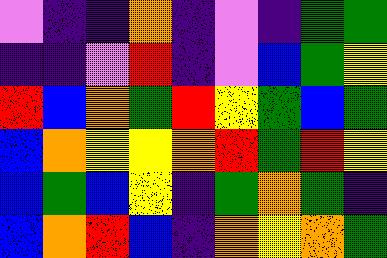[["violet", "indigo", "indigo", "orange", "indigo", "violet", "indigo", "green", "green"], ["indigo", "indigo", "violet", "red", "indigo", "violet", "blue", "green", "yellow"], ["red", "blue", "orange", "green", "red", "yellow", "green", "blue", "green"], ["blue", "orange", "yellow", "yellow", "orange", "red", "green", "red", "yellow"], ["blue", "green", "blue", "yellow", "indigo", "green", "orange", "green", "indigo"], ["blue", "orange", "red", "blue", "indigo", "orange", "yellow", "orange", "green"]]